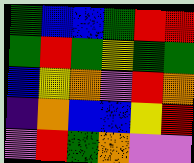[["green", "blue", "blue", "green", "red", "red"], ["green", "red", "green", "yellow", "green", "green"], ["blue", "yellow", "orange", "violet", "red", "orange"], ["indigo", "orange", "blue", "blue", "yellow", "red"], ["violet", "red", "green", "orange", "violet", "violet"]]